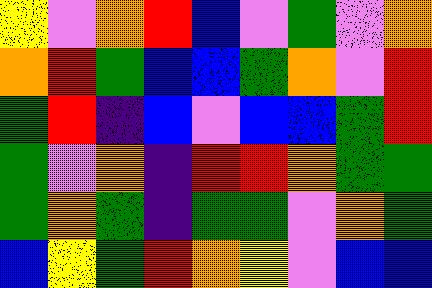[["yellow", "violet", "orange", "red", "blue", "violet", "green", "violet", "orange"], ["orange", "red", "green", "blue", "blue", "green", "orange", "violet", "red"], ["green", "red", "indigo", "blue", "violet", "blue", "blue", "green", "red"], ["green", "violet", "orange", "indigo", "red", "red", "orange", "green", "green"], ["green", "orange", "green", "indigo", "green", "green", "violet", "orange", "green"], ["blue", "yellow", "green", "red", "orange", "yellow", "violet", "blue", "blue"]]